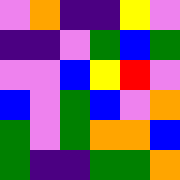[["violet", "orange", "indigo", "indigo", "yellow", "violet"], ["indigo", "indigo", "violet", "green", "blue", "green"], ["violet", "violet", "blue", "yellow", "red", "violet"], ["blue", "violet", "green", "blue", "violet", "orange"], ["green", "violet", "green", "orange", "orange", "blue"], ["green", "indigo", "indigo", "green", "green", "orange"]]